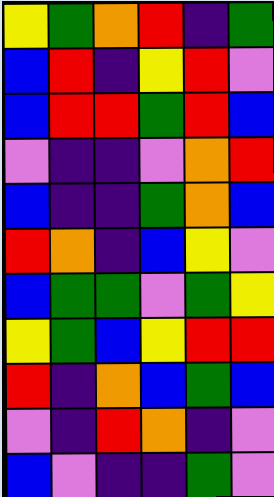[["yellow", "green", "orange", "red", "indigo", "green"], ["blue", "red", "indigo", "yellow", "red", "violet"], ["blue", "red", "red", "green", "red", "blue"], ["violet", "indigo", "indigo", "violet", "orange", "red"], ["blue", "indigo", "indigo", "green", "orange", "blue"], ["red", "orange", "indigo", "blue", "yellow", "violet"], ["blue", "green", "green", "violet", "green", "yellow"], ["yellow", "green", "blue", "yellow", "red", "red"], ["red", "indigo", "orange", "blue", "green", "blue"], ["violet", "indigo", "red", "orange", "indigo", "violet"], ["blue", "violet", "indigo", "indigo", "green", "violet"]]